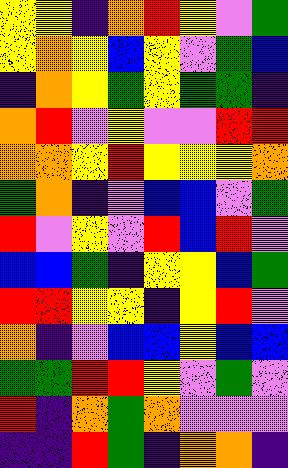[["yellow", "yellow", "indigo", "orange", "red", "yellow", "violet", "green"], ["yellow", "orange", "yellow", "blue", "yellow", "violet", "green", "blue"], ["indigo", "orange", "yellow", "green", "yellow", "green", "green", "indigo"], ["orange", "red", "violet", "yellow", "violet", "violet", "red", "red"], ["orange", "orange", "yellow", "red", "yellow", "yellow", "yellow", "orange"], ["green", "orange", "indigo", "violet", "blue", "blue", "violet", "green"], ["red", "violet", "yellow", "violet", "red", "blue", "red", "violet"], ["blue", "blue", "green", "indigo", "yellow", "yellow", "blue", "green"], ["red", "red", "yellow", "yellow", "indigo", "yellow", "red", "violet"], ["orange", "indigo", "violet", "blue", "blue", "yellow", "blue", "blue"], ["green", "green", "red", "red", "yellow", "violet", "green", "violet"], ["red", "indigo", "orange", "green", "orange", "violet", "violet", "violet"], ["indigo", "indigo", "red", "green", "indigo", "orange", "orange", "indigo"]]